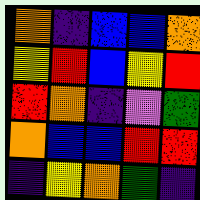[["orange", "indigo", "blue", "blue", "orange"], ["yellow", "red", "blue", "yellow", "red"], ["red", "orange", "indigo", "violet", "green"], ["orange", "blue", "blue", "red", "red"], ["indigo", "yellow", "orange", "green", "indigo"]]